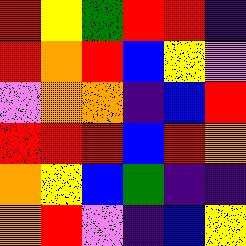[["red", "yellow", "green", "red", "red", "indigo"], ["red", "orange", "red", "blue", "yellow", "violet"], ["violet", "orange", "orange", "indigo", "blue", "red"], ["red", "red", "red", "blue", "red", "orange"], ["orange", "yellow", "blue", "green", "indigo", "indigo"], ["orange", "red", "violet", "indigo", "blue", "yellow"]]